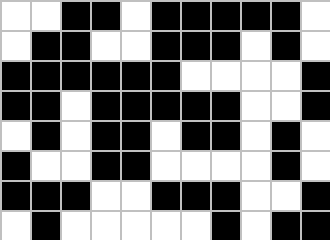[["white", "white", "black", "black", "white", "black", "black", "black", "black", "black", "white"], ["white", "black", "black", "white", "white", "black", "black", "black", "white", "black", "white"], ["black", "black", "black", "black", "black", "black", "white", "white", "white", "white", "black"], ["black", "black", "white", "black", "black", "black", "black", "black", "white", "white", "black"], ["white", "black", "white", "black", "black", "white", "black", "black", "white", "black", "white"], ["black", "white", "white", "black", "black", "white", "white", "white", "white", "black", "white"], ["black", "black", "black", "white", "white", "black", "black", "black", "white", "white", "black"], ["white", "black", "white", "white", "white", "white", "white", "black", "white", "black", "black"]]